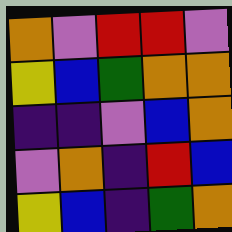[["orange", "violet", "red", "red", "violet"], ["yellow", "blue", "green", "orange", "orange"], ["indigo", "indigo", "violet", "blue", "orange"], ["violet", "orange", "indigo", "red", "blue"], ["yellow", "blue", "indigo", "green", "orange"]]